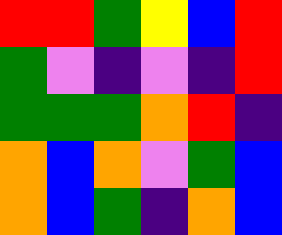[["red", "red", "green", "yellow", "blue", "red"], ["green", "violet", "indigo", "violet", "indigo", "red"], ["green", "green", "green", "orange", "red", "indigo"], ["orange", "blue", "orange", "violet", "green", "blue"], ["orange", "blue", "green", "indigo", "orange", "blue"]]